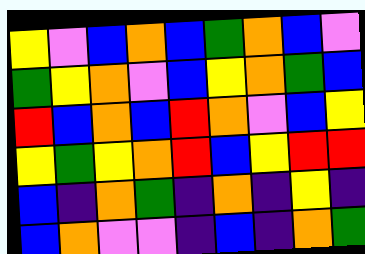[["yellow", "violet", "blue", "orange", "blue", "green", "orange", "blue", "violet"], ["green", "yellow", "orange", "violet", "blue", "yellow", "orange", "green", "blue"], ["red", "blue", "orange", "blue", "red", "orange", "violet", "blue", "yellow"], ["yellow", "green", "yellow", "orange", "red", "blue", "yellow", "red", "red"], ["blue", "indigo", "orange", "green", "indigo", "orange", "indigo", "yellow", "indigo"], ["blue", "orange", "violet", "violet", "indigo", "blue", "indigo", "orange", "green"]]